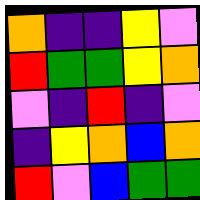[["orange", "indigo", "indigo", "yellow", "violet"], ["red", "green", "green", "yellow", "orange"], ["violet", "indigo", "red", "indigo", "violet"], ["indigo", "yellow", "orange", "blue", "orange"], ["red", "violet", "blue", "green", "green"]]